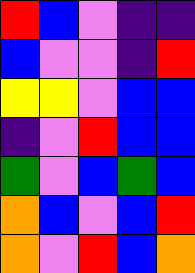[["red", "blue", "violet", "indigo", "indigo"], ["blue", "violet", "violet", "indigo", "red"], ["yellow", "yellow", "violet", "blue", "blue"], ["indigo", "violet", "red", "blue", "blue"], ["green", "violet", "blue", "green", "blue"], ["orange", "blue", "violet", "blue", "red"], ["orange", "violet", "red", "blue", "orange"]]